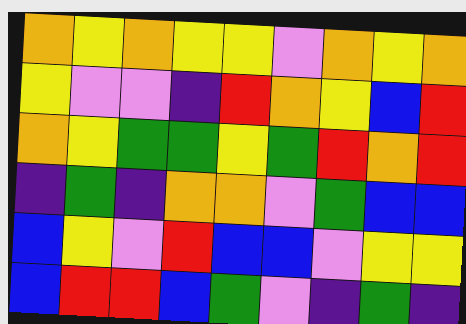[["orange", "yellow", "orange", "yellow", "yellow", "violet", "orange", "yellow", "orange"], ["yellow", "violet", "violet", "indigo", "red", "orange", "yellow", "blue", "red"], ["orange", "yellow", "green", "green", "yellow", "green", "red", "orange", "red"], ["indigo", "green", "indigo", "orange", "orange", "violet", "green", "blue", "blue"], ["blue", "yellow", "violet", "red", "blue", "blue", "violet", "yellow", "yellow"], ["blue", "red", "red", "blue", "green", "violet", "indigo", "green", "indigo"]]